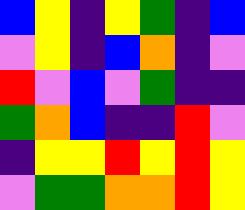[["blue", "yellow", "indigo", "yellow", "green", "indigo", "blue"], ["violet", "yellow", "indigo", "blue", "orange", "indigo", "violet"], ["red", "violet", "blue", "violet", "green", "indigo", "indigo"], ["green", "orange", "blue", "indigo", "indigo", "red", "violet"], ["indigo", "yellow", "yellow", "red", "yellow", "red", "yellow"], ["violet", "green", "green", "orange", "orange", "red", "yellow"]]